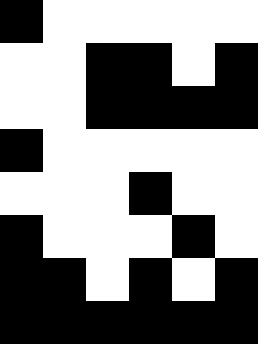[["black", "white", "white", "white", "white", "white"], ["white", "white", "black", "black", "white", "black"], ["white", "white", "black", "black", "black", "black"], ["black", "white", "white", "white", "white", "white"], ["white", "white", "white", "black", "white", "white"], ["black", "white", "white", "white", "black", "white"], ["black", "black", "white", "black", "white", "black"], ["black", "black", "black", "black", "black", "black"]]